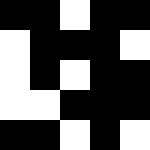[["black", "black", "white", "black", "black"], ["white", "black", "black", "black", "white"], ["white", "black", "white", "black", "black"], ["white", "white", "black", "black", "black"], ["black", "black", "white", "black", "white"]]